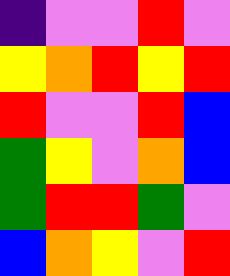[["indigo", "violet", "violet", "red", "violet"], ["yellow", "orange", "red", "yellow", "red"], ["red", "violet", "violet", "red", "blue"], ["green", "yellow", "violet", "orange", "blue"], ["green", "red", "red", "green", "violet"], ["blue", "orange", "yellow", "violet", "red"]]